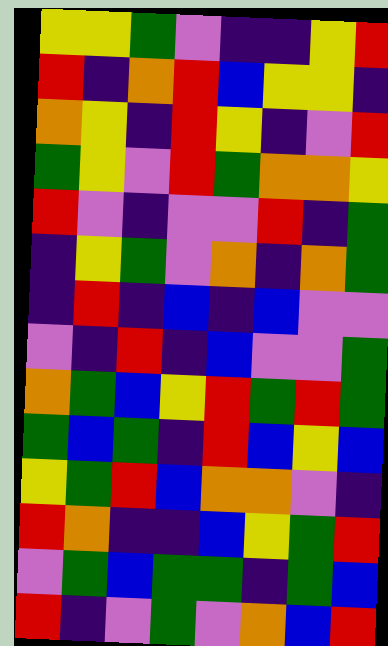[["yellow", "yellow", "green", "violet", "indigo", "indigo", "yellow", "red"], ["red", "indigo", "orange", "red", "blue", "yellow", "yellow", "indigo"], ["orange", "yellow", "indigo", "red", "yellow", "indigo", "violet", "red"], ["green", "yellow", "violet", "red", "green", "orange", "orange", "yellow"], ["red", "violet", "indigo", "violet", "violet", "red", "indigo", "green"], ["indigo", "yellow", "green", "violet", "orange", "indigo", "orange", "green"], ["indigo", "red", "indigo", "blue", "indigo", "blue", "violet", "violet"], ["violet", "indigo", "red", "indigo", "blue", "violet", "violet", "green"], ["orange", "green", "blue", "yellow", "red", "green", "red", "green"], ["green", "blue", "green", "indigo", "red", "blue", "yellow", "blue"], ["yellow", "green", "red", "blue", "orange", "orange", "violet", "indigo"], ["red", "orange", "indigo", "indigo", "blue", "yellow", "green", "red"], ["violet", "green", "blue", "green", "green", "indigo", "green", "blue"], ["red", "indigo", "violet", "green", "violet", "orange", "blue", "red"]]